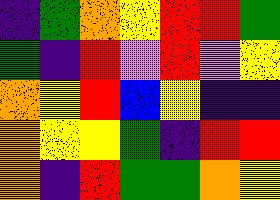[["indigo", "green", "orange", "yellow", "red", "red", "green"], ["green", "indigo", "red", "violet", "red", "violet", "yellow"], ["orange", "yellow", "red", "blue", "yellow", "indigo", "indigo"], ["orange", "yellow", "yellow", "green", "indigo", "red", "red"], ["orange", "indigo", "red", "green", "green", "orange", "yellow"]]